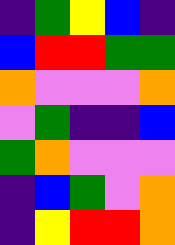[["indigo", "green", "yellow", "blue", "indigo"], ["blue", "red", "red", "green", "green"], ["orange", "violet", "violet", "violet", "orange"], ["violet", "green", "indigo", "indigo", "blue"], ["green", "orange", "violet", "violet", "violet"], ["indigo", "blue", "green", "violet", "orange"], ["indigo", "yellow", "red", "red", "orange"]]